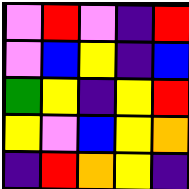[["violet", "red", "violet", "indigo", "red"], ["violet", "blue", "yellow", "indigo", "blue"], ["green", "yellow", "indigo", "yellow", "red"], ["yellow", "violet", "blue", "yellow", "orange"], ["indigo", "red", "orange", "yellow", "indigo"]]